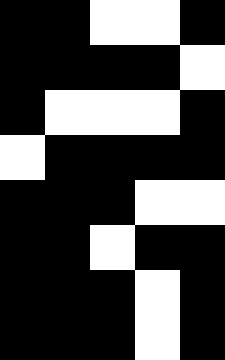[["black", "black", "white", "white", "black"], ["black", "black", "black", "black", "white"], ["black", "white", "white", "white", "black"], ["white", "black", "black", "black", "black"], ["black", "black", "black", "white", "white"], ["black", "black", "white", "black", "black"], ["black", "black", "black", "white", "black"], ["black", "black", "black", "white", "black"]]